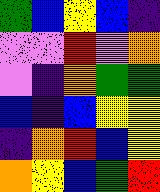[["green", "blue", "yellow", "blue", "indigo"], ["violet", "violet", "red", "violet", "orange"], ["violet", "indigo", "orange", "green", "green"], ["blue", "indigo", "blue", "yellow", "yellow"], ["indigo", "orange", "red", "blue", "yellow"], ["orange", "yellow", "blue", "green", "red"]]